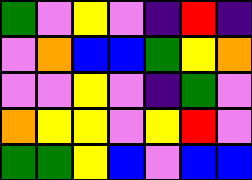[["green", "violet", "yellow", "violet", "indigo", "red", "indigo"], ["violet", "orange", "blue", "blue", "green", "yellow", "orange"], ["violet", "violet", "yellow", "violet", "indigo", "green", "violet"], ["orange", "yellow", "yellow", "violet", "yellow", "red", "violet"], ["green", "green", "yellow", "blue", "violet", "blue", "blue"]]